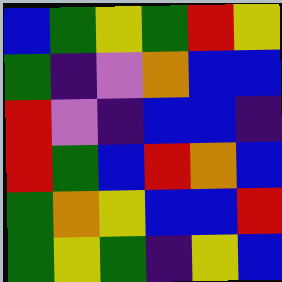[["blue", "green", "yellow", "green", "red", "yellow"], ["green", "indigo", "violet", "orange", "blue", "blue"], ["red", "violet", "indigo", "blue", "blue", "indigo"], ["red", "green", "blue", "red", "orange", "blue"], ["green", "orange", "yellow", "blue", "blue", "red"], ["green", "yellow", "green", "indigo", "yellow", "blue"]]